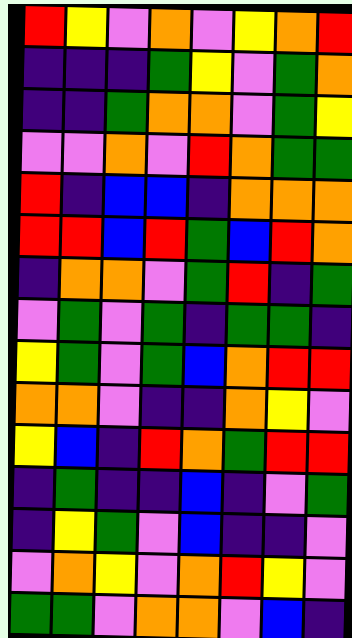[["red", "yellow", "violet", "orange", "violet", "yellow", "orange", "red"], ["indigo", "indigo", "indigo", "green", "yellow", "violet", "green", "orange"], ["indigo", "indigo", "green", "orange", "orange", "violet", "green", "yellow"], ["violet", "violet", "orange", "violet", "red", "orange", "green", "green"], ["red", "indigo", "blue", "blue", "indigo", "orange", "orange", "orange"], ["red", "red", "blue", "red", "green", "blue", "red", "orange"], ["indigo", "orange", "orange", "violet", "green", "red", "indigo", "green"], ["violet", "green", "violet", "green", "indigo", "green", "green", "indigo"], ["yellow", "green", "violet", "green", "blue", "orange", "red", "red"], ["orange", "orange", "violet", "indigo", "indigo", "orange", "yellow", "violet"], ["yellow", "blue", "indigo", "red", "orange", "green", "red", "red"], ["indigo", "green", "indigo", "indigo", "blue", "indigo", "violet", "green"], ["indigo", "yellow", "green", "violet", "blue", "indigo", "indigo", "violet"], ["violet", "orange", "yellow", "violet", "orange", "red", "yellow", "violet"], ["green", "green", "violet", "orange", "orange", "violet", "blue", "indigo"]]